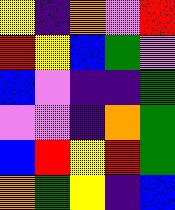[["yellow", "indigo", "orange", "violet", "red"], ["red", "yellow", "blue", "green", "violet"], ["blue", "violet", "indigo", "indigo", "green"], ["violet", "violet", "indigo", "orange", "green"], ["blue", "red", "yellow", "red", "green"], ["orange", "green", "yellow", "indigo", "blue"]]